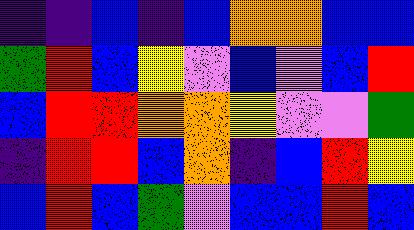[["indigo", "indigo", "blue", "indigo", "blue", "orange", "orange", "blue", "blue"], ["green", "red", "blue", "yellow", "violet", "blue", "violet", "blue", "red"], ["blue", "red", "red", "orange", "orange", "yellow", "violet", "violet", "green"], ["indigo", "red", "red", "blue", "orange", "indigo", "blue", "red", "yellow"], ["blue", "red", "blue", "green", "violet", "blue", "blue", "red", "blue"]]